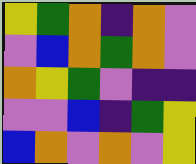[["yellow", "green", "orange", "indigo", "orange", "violet"], ["violet", "blue", "orange", "green", "orange", "violet"], ["orange", "yellow", "green", "violet", "indigo", "indigo"], ["violet", "violet", "blue", "indigo", "green", "yellow"], ["blue", "orange", "violet", "orange", "violet", "yellow"]]